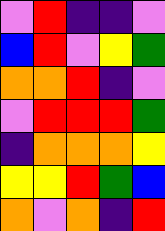[["violet", "red", "indigo", "indigo", "violet"], ["blue", "red", "violet", "yellow", "green"], ["orange", "orange", "red", "indigo", "violet"], ["violet", "red", "red", "red", "green"], ["indigo", "orange", "orange", "orange", "yellow"], ["yellow", "yellow", "red", "green", "blue"], ["orange", "violet", "orange", "indigo", "red"]]